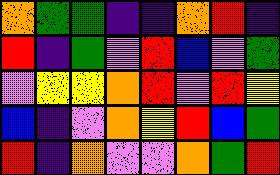[["orange", "green", "green", "indigo", "indigo", "orange", "red", "indigo"], ["red", "indigo", "green", "violet", "red", "blue", "violet", "green"], ["violet", "yellow", "yellow", "orange", "red", "violet", "red", "yellow"], ["blue", "indigo", "violet", "orange", "yellow", "red", "blue", "green"], ["red", "indigo", "orange", "violet", "violet", "orange", "green", "red"]]